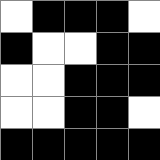[["white", "black", "black", "black", "white"], ["black", "white", "white", "black", "black"], ["white", "white", "black", "black", "black"], ["white", "white", "black", "black", "white"], ["black", "black", "black", "black", "black"]]